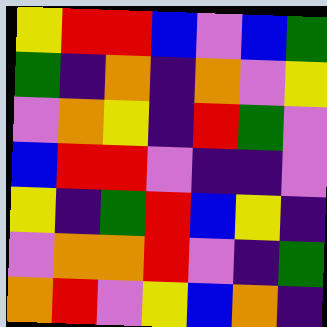[["yellow", "red", "red", "blue", "violet", "blue", "green"], ["green", "indigo", "orange", "indigo", "orange", "violet", "yellow"], ["violet", "orange", "yellow", "indigo", "red", "green", "violet"], ["blue", "red", "red", "violet", "indigo", "indigo", "violet"], ["yellow", "indigo", "green", "red", "blue", "yellow", "indigo"], ["violet", "orange", "orange", "red", "violet", "indigo", "green"], ["orange", "red", "violet", "yellow", "blue", "orange", "indigo"]]